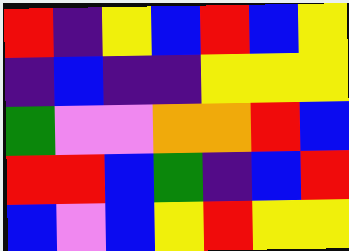[["red", "indigo", "yellow", "blue", "red", "blue", "yellow"], ["indigo", "blue", "indigo", "indigo", "yellow", "yellow", "yellow"], ["green", "violet", "violet", "orange", "orange", "red", "blue"], ["red", "red", "blue", "green", "indigo", "blue", "red"], ["blue", "violet", "blue", "yellow", "red", "yellow", "yellow"]]